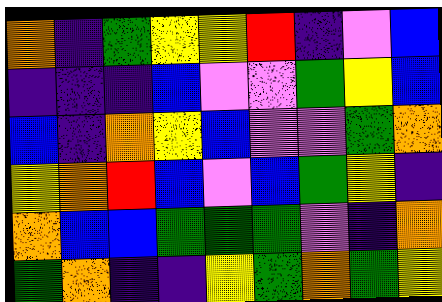[["orange", "indigo", "green", "yellow", "yellow", "red", "indigo", "violet", "blue"], ["indigo", "indigo", "indigo", "blue", "violet", "violet", "green", "yellow", "blue"], ["blue", "indigo", "orange", "yellow", "blue", "violet", "violet", "green", "orange"], ["yellow", "orange", "red", "blue", "violet", "blue", "green", "yellow", "indigo"], ["orange", "blue", "blue", "green", "green", "green", "violet", "indigo", "orange"], ["green", "orange", "indigo", "indigo", "yellow", "green", "orange", "green", "yellow"]]